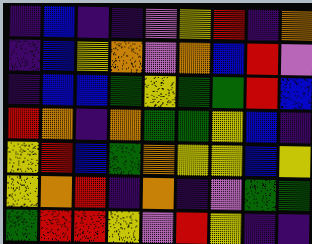[["indigo", "blue", "indigo", "indigo", "violet", "yellow", "red", "indigo", "orange"], ["indigo", "blue", "yellow", "orange", "violet", "orange", "blue", "red", "violet"], ["indigo", "blue", "blue", "green", "yellow", "green", "green", "red", "blue"], ["red", "orange", "indigo", "orange", "green", "green", "yellow", "blue", "indigo"], ["yellow", "red", "blue", "green", "orange", "yellow", "yellow", "blue", "yellow"], ["yellow", "orange", "red", "indigo", "orange", "indigo", "violet", "green", "green"], ["green", "red", "red", "yellow", "violet", "red", "yellow", "indigo", "indigo"]]